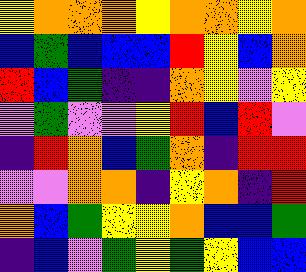[["yellow", "orange", "orange", "orange", "yellow", "orange", "orange", "yellow", "orange"], ["blue", "green", "blue", "blue", "blue", "red", "yellow", "blue", "orange"], ["red", "blue", "green", "indigo", "indigo", "orange", "yellow", "violet", "yellow"], ["violet", "green", "violet", "violet", "yellow", "red", "blue", "red", "violet"], ["indigo", "red", "orange", "blue", "green", "orange", "indigo", "red", "red"], ["violet", "violet", "orange", "orange", "indigo", "yellow", "orange", "indigo", "red"], ["orange", "blue", "green", "yellow", "yellow", "orange", "blue", "blue", "green"], ["indigo", "blue", "violet", "green", "yellow", "green", "yellow", "blue", "blue"]]